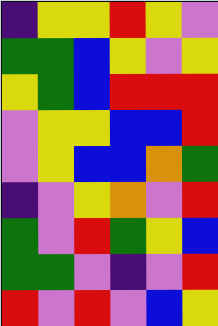[["indigo", "yellow", "yellow", "red", "yellow", "violet"], ["green", "green", "blue", "yellow", "violet", "yellow"], ["yellow", "green", "blue", "red", "red", "red"], ["violet", "yellow", "yellow", "blue", "blue", "red"], ["violet", "yellow", "blue", "blue", "orange", "green"], ["indigo", "violet", "yellow", "orange", "violet", "red"], ["green", "violet", "red", "green", "yellow", "blue"], ["green", "green", "violet", "indigo", "violet", "red"], ["red", "violet", "red", "violet", "blue", "yellow"]]